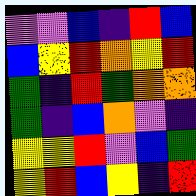[["violet", "violet", "blue", "indigo", "red", "blue"], ["blue", "yellow", "red", "orange", "yellow", "red"], ["green", "indigo", "red", "green", "orange", "orange"], ["green", "indigo", "blue", "orange", "violet", "indigo"], ["yellow", "yellow", "red", "violet", "blue", "green"], ["yellow", "red", "blue", "yellow", "indigo", "red"]]